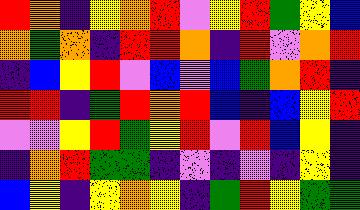[["red", "orange", "indigo", "yellow", "orange", "red", "violet", "yellow", "red", "green", "yellow", "blue"], ["orange", "green", "orange", "indigo", "red", "red", "orange", "indigo", "red", "violet", "orange", "red"], ["indigo", "blue", "yellow", "red", "violet", "blue", "violet", "blue", "green", "orange", "red", "indigo"], ["red", "red", "indigo", "green", "red", "orange", "red", "blue", "indigo", "blue", "yellow", "red"], ["violet", "violet", "yellow", "red", "green", "yellow", "red", "violet", "red", "blue", "yellow", "indigo"], ["indigo", "orange", "red", "green", "green", "indigo", "violet", "indigo", "violet", "indigo", "yellow", "indigo"], ["blue", "yellow", "indigo", "yellow", "orange", "yellow", "indigo", "green", "red", "yellow", "green", "green"]]